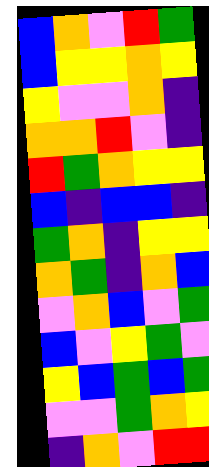[["blue", "orange", "violet", "red", "green"], ["blue", "yellow", "yellow", "orange", "yellow"], ["yellow", "violet", "violet", "orange", "indigo"], ["orange", "orange", "red", "violet", "indigo"], ["red", "green", "orange", "yellow", "yellow"], ["blue", "indigo", "blue", "blue", "indigo"], ["green", "orange", "indigo", "yellow", "yellow"], ["orange", "green", "indigo", "orange", "blue"], ["violet", "orange", "blue", "violet", "green"], ["blue", "violet", "yellow", "green", "violet"], ["yellow", "blue", "green", "blue", "green"], ["violet", "violet", "green", "orange", "yellow"], ["indigo", "orange", "violet", "red", "red"]]